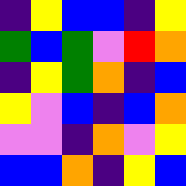[["indigo", "yellow", "blue", "blue", "indigo", "yellow"], ["green", "blue", "green", "violet", "red", "orange"], ["indigo", "yellow", "green", "orange", "indigo", "blue"], ["yellow", "violet", "blue", "indigo", "blue", "orange"], ["violet", "violet", "indigo", "orange", "violet", "yellow"], ["blue", "blue", "orange", "indigo", "yellow", "blue"]]